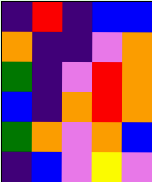[["indigo", "red", "indigo", "blue", "blue"], ["orange", "indigo", "indigo", "violet", "orange"], ["green", "indigo", "violet", "red", "orange"], ["blue", "indigo", "orange", "red", "orange"], ["green", "orange", "violet", "orange", "blue"], ["indigo", "blue", "violet", "yellow", "violet"]]